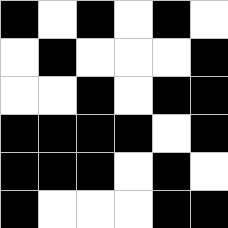[["black", "white", "black", "white", "black", "white"], ["white", "black", "white", "white", "white", "black"], ["white", "white", "black", "white", "black", "black"], ["black", "black", "black", "black", "white", "black"], ["black", "black", "black", "white", "black", "white"], ["black", "white", "white", "white", "black", "black"]]